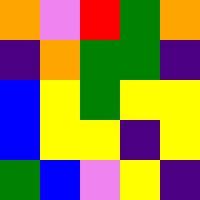[["orange", "violet", "red", "green", "orange"], ["indigo", "orange", "green", "green", "indigo"], ["blue", "yellow", "green", "yellow", "yellow"], ["blue", "yellow", "yellow", "indigo", "yellow"], ["green", "blue", "violet", "yellow", "indigo"]]